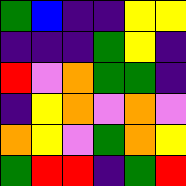[["green", "blue", "indigo", "indigo", "yellow", "yellow"], ["indigo", "indigo", "indigo", "green", "yellow", "indigo"], ["red", "violet", "orange", "green", "green", "indigo"], ["indigo", "yellow", "orange", "violet", "orange", "violet"], ["orange", "yellow", "violet", "green", "orange", "yellow"], ["green", "red", "red", "indigo", "green", "red"]]